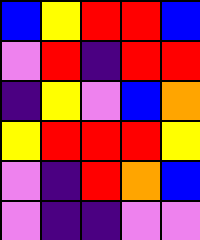[["blue", "yellow", "red", "red", "blue"], ["violet", "red", "indigo", "red", "red"], ["indigo", "yellow", "violet", "blue", "orange"], ["yellow", "red", "red", "red", "yellow"], ["violet", "indigo", "red", "orange", "blue"], ["violet", "indigo", "indigo", "violet", "violet"]]